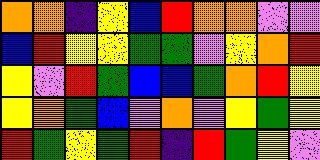[["orange", "orange", "indigo", "yellow", "blue", "red", "orange", "orange", "violet", "violet"], ["blue", "red", "yellow", "yellow", "green", "green", "violet", "yellow", "orange", "red"], ["yellow", "violet", "red", "green", "blue", "blue", "green", "orange", "red", "yellow"], ["yellow", "orange", "green", "blue", "violet", "orange", "violet", "yellow", "green", "yellow"], ["red", "green", "yellow", "green", "red", "indigo", "red", "green", "yellow", "violet"]]